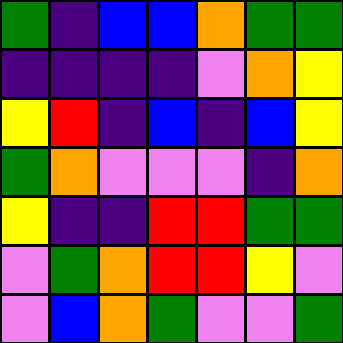[["green", "indigo", "blue", "blue", "orange", "green", "green"], ["indigo", "indigo", "indigo", "indigo", "violet", "orange", "yellow"], ["yellow", "red", "indigo", "blue", "indigo", "blue", "yellow"], ["green", "orange", "violet", "violet", "violet", "indigo", "orange"], ["yellow", "indigo", "indigo", "red", "red", "green", "green"], ["violet", "green", "orange", "red", "red", "yellow", "violet"], ["violet", "blue", "orange", "green", "violet", "violet", "green"]]